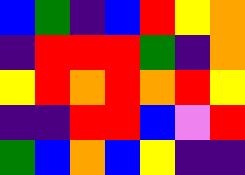[["blue", "green", "indigo", "blue", "red", "yellow", "orange"], ["indigo", "red", "red", "red", "green", "indigo", "orange"], ["yellow", "red", "orange", "red", "orange", "red", "yellow"], ["indigo", "indigo", "red", "red", "blue", "violet", "red"], ["green", "blue", "orange", "blue", "yellow", "indigo", "indigo"]]